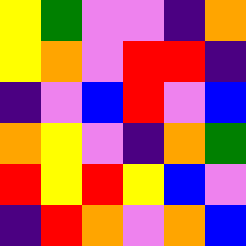[["yellow", "green", "violet", "violet", "indigo", "orange"], ["yellow", "orange", "violet", "red", "red", "indigo"], ["indigo", "violet", "blue", "red", "violet", "blue"], ["orange", "yellow", "violet", "indigo", "orange", "green"], ["red", "yellow", "red", "yellow", "blue", "violet"], ["indigo", "red", "orange", "violet", "orange", "blue"]]